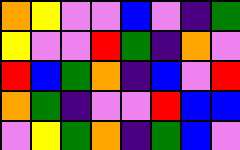[["orange", "yellow", "violet", "violet", "blue", "violet", "indigo", "green"], ["yellow", "violet", "violet", "red", "green", "indigo", "orange", "violet"], ["red", "blue", "green", "orange", "indigo", "blue", "violet", "red"], ["orange", "green", "indigo", "violet", "violet", "red", "blue", "blue"], ["violet", "yellow", "green", "orange", "indigo", "green", "blue", "violet"]]